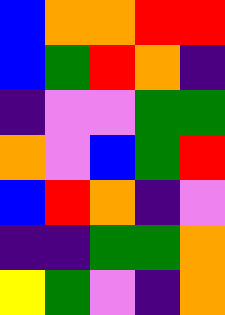[["blue", "orange", "orange", "red", "red"], ["blue", "green", "red", "orange", "indigo"], ["indigo", "violet", "violet", "green", "green"], ["orange", "violet", "blue", "green", "red"], ["blue", "red", "orange", "indigo", "violet"], ["indigo", "indigo", "green", "green", "orange"], ["yellow", "green", "violet", "indigo", "orange"]]